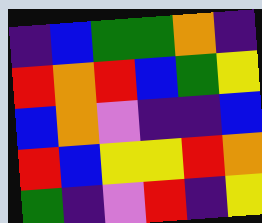[["indigo", "blue", "green", "green", "orange", "indigo"], ["red", "orange", "red", "blue", "green", "yellow"], ["blue", "orange", "violet", "indigo", "indigo", "blue"], ["red", "blue", "yellow", "yellow", "red", "orange"], ["green", "indigo", "violet", "red", "indigo", "yellow"]]